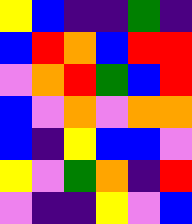[["yellow", "blue", "indigo", "indigo", "green", "indigo"], ["blue", "red", "orange", "blue", "red", "red"], ["violet", "orange", "red", "green", "blue", "red"], ["blue", "violet", "orange", "violet", "orange", "orange"], ["blue", "indigo", "yellow", "blue", "blue", "violet"], ["yellow", "violet", "green", "orange", "indigo", "red"], ["violet", "indigo", "indigo", "yellow", "violet", "blue"]]